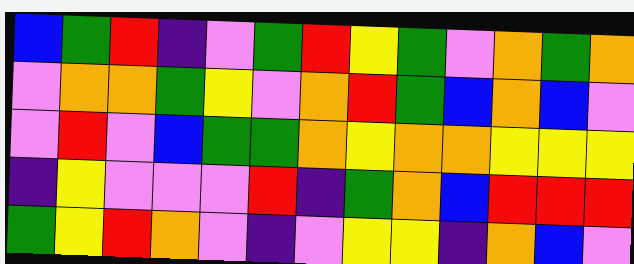[["blue", "green", "red", "indigo", "violet", "green", "red", "yellow", "green", "violet", "orange", "green", "orange"], ["violet", "orange", "orange", "green", "yellow", "violet", "orange", "red", "green", "blue", "orange", "blue", "violet"], ["violet", "red", "violet", "blue", "green", "green", "orange", "yellow", "orange", "orange", "yellow", "yellow", "yellow"], ["indigo", "yellow", "violet", "violet", "violet", "red", "indigo", "green", "orange", "blue", "red", "red", "red"], ["green", "yellow", "red", "orange", "violet", "indigo", "violet", "yellow", "yellow", "indigo", "orange", "blue", "violet"]]